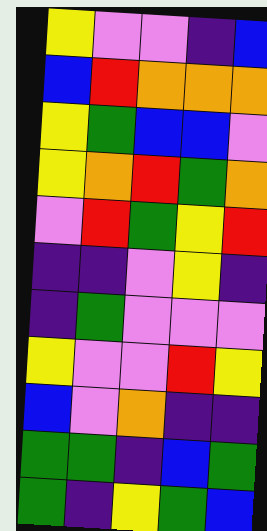[["yellow", "violet", "violet", "indigo", "blue"], ["blue", "red", "orange", "orange", "orange"], ["yellow", "green", "blue", "blue", "violet"], ["yellow", "orange", "red", "green", "orange"], ["violet", "red", "green", "yellow", "red"], ["indigo", "indigo", "violet", "yellow", "indigo"], ["indigo", "green", "violet", "violet", "violet"], ["yellow", "violet", "violet", "red", "yellow"], ["blue", "violet", "orange", "indigo", "indigo"], ["green", "green", "indigo", "blue", "green"], ["green", "indigo", "yellow", "green", "blue"]]